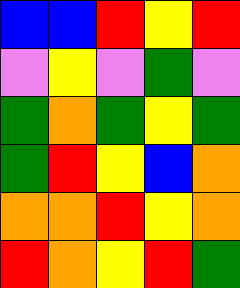[["blue", "blue", "red", "yellow", "red"], ["violet", "yellow", "violet", "green", "violet"], ["green", "orange", "green", "yellow", "green"], ["green", "red", "yellow", "blue", "orange"], ["orange", "orange", "red", "yellow", "orange"], ["red", "orange", "yellow", "red", "green"]]